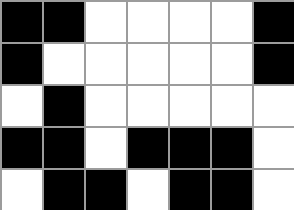[["black", "black", "white", "white", "white", "white", "black"], ["black", "white", "white", "white", "white", "white", "black"], ["white", "black", "white", "white", "white", "white", "white"], ["black", "black", "white", "black", "black", "black", "white"], ["white", "black", "black", "white", "black", "black", "white"]]